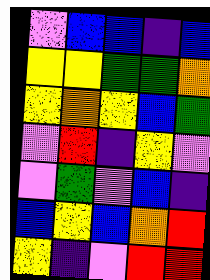[["violet", "blue", "blue", "indigo", "blue"], ["yellow", "yellow", "green", "green", "orange"], ["yellow", "orange", "yellow", "blue", "green"], ["violet", "red", "indigo", "yellow", "violet"], ["violet", "green", "violet", "blue", "indigo"], ["blue", "yellow", "blue", "orange", "red"], ["yellow", "indigo", "violet", "red", "red"]]